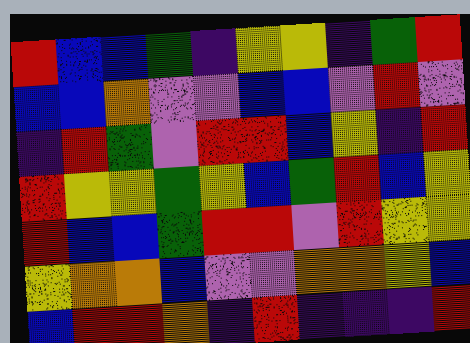[["red", "blue", "blue", "green", "indigo", "yellow", "yellow", "indigo", "green", "red"], ["blue", "blue", "orange", "violet", "violet", "blue", "blue", "violet", "red", "violet"], ["indigo", "red", "green", "violet", "red", "red", "blue", "yellow", "indigo", "red"], ["red", "yellow", "yellow", "green", "yellow", "blue", "green", "red", "blue", "yellow"], ["red", "blue", "blue", "green", "red", "red", "violet", "red", "yellow", "yellow"], ["yellow", "orange", "orange", "blue", "violet", "violet", "orange", "orange", "yellow", "blue"], ["blue", "red", "red", "orange", "indigo", "red", "indigo", "indigo", "indigo", "red"]]